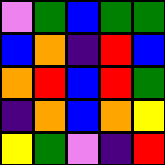[["violet", "green", "blue", "green", "green"], ["blue", "orange", "indigo", "red", "blue"], ["orange", "red", "blue", "red", "green"], ["indigo", "orange", "blue", "orange", "yellow"], ["yellow", "green", "violet", "indigo", "red"]]